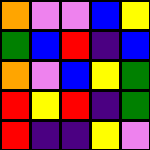[["orange", "violet", "violet", "blue", "yellow"], ["green", "blue", "red", "indigo", "blue"], ["orange", "violet", "blue", "yellow", "green"], ["red", "yellow", "red", "indigo", "green"], ["red", "indigo", "indigo", "yellow", "violet"]]